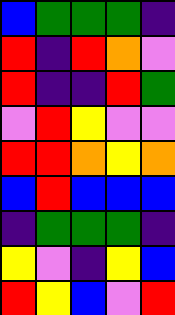[["blue", "green", "green", "green", "indigo"], ["red", "indigo", "red", "orange", "violet"], ["red", "indigo", "indigo", "red", "green"], ["violet", "red", "yellow", "violet", "violet"], ["red", "red", "orange", "yellow", "orange"], ["blue", "red", "blue", "blue", "blue"], ["indigo", "green", "green", "green", "indigo"], ["yellow", "violet", "indigo", "yellow", "blue"], ["red", "yellow", "blue", "violet", "red"]]